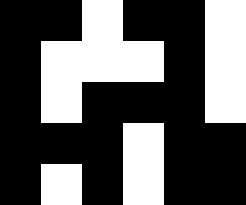[["black", "black", "white", "black", "black", "white"], ["black", "white", "white", "white", "black", "white"], ["black", "white", "black", "black", "black", "white"], ["black", "black", "black", "white", "black", "black"], ["black", "white", "black", "white", "black", "black"]]